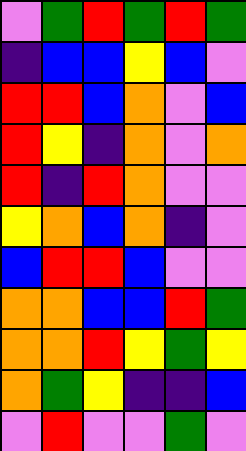[["violet", "green", "red", "green", "red", "green"], ["indigo", "blue", "blue", "yellow", "blue", "violet"], ["red", "red", "blue", "orange", "violet", "blue"], ["red", "yellow", "indigo", "orange", "violet", "orange"], ["red", "indigo", "red", "orange", "violet", "violet"], ["yellow", "orange", "blue", "orange", "indigo", "violet"], ["blue", "red", "red", "blue", "violet", "violet"], ["orange", "orange", "blue", "blue", "red", "green"], ["orange", "orange", "red", "yellow", "green", "yellow"], ["orange", "green", "yellow", "indigo", "indigo", "blue"], ["violet", "red", "violet", "violet", "green", "violet"]]